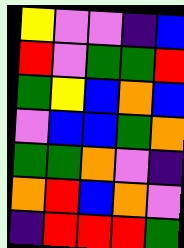[["yellow", "violet", "violet", "indigo", "blue"], ["red", "violet", "green", "green", "red"], ["green", "yellow", "blue", "orange", "blue"], ["violet", "blue", "blue", "green", "orange"], ["green", "green", "orange", "violet", "indigo"], ["orange", "red", "blue", "orange", "violet"], ["indigo", "red", "red", "red", "green"]]